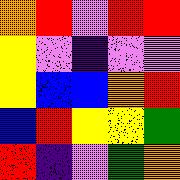[["orange", "red", "violet", "red", "red"], ["yellow", "violet", "indigo", "violet", "violet"], ["yellow", "blue", "blue", "orange", "red"], ["blue", "red", "yellow", "yellow", "green"], ["red", "indigo", "violet", "green", "orange"]]